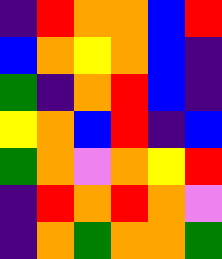[["indigo", "red", "orange", "orange", "blue", "red"], ["blue", "orange", "yellow", "orange", "blue", "indigo"], ["green", "indigo", "orange", "red", "blue", "indigo"], ["yellow", "orange", "blue", "red", "indigo", "blue"], ["green", "orange", "violet", "orange", "yellow", "red"], ["indigo", "red", "orange", "red", "orange", "violet"], ["indigo", "orange", "green", "orange", "orange", "green"]]